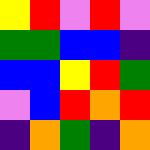[["yellow", "red", "violet", "red", "violet"], ["green", "green", "blue", "blue", "indigo"], ["blue", "blue", "yellow", "red", "green"], ["violet", "blue", "red", "orange", "red"], ["indigo", "orange", "green", "indigo", "orange"]]